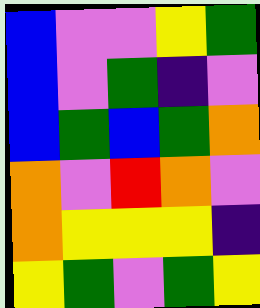[["blue", "violet", "violet", "yellow", "green"], ["blue", "violet", "green", "indigo", "violet"], ["blue", "green", "blue", "green", "orange"], ["orange", "violet", "red", "orange", "violet"], ["orange", "yellow", "yellow", "yellow", "indigo"], ["yellow", "green", "violet", "green", "yellow"]]